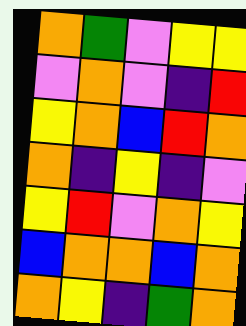[["orange", "green", "violet", "yellow", "yellow"], ["violet", "orange", "violet", "indigo", "red"], ["yellow", "orange", "blue", "red", "orange"], ["orange", "indigo", "yellow", "indigo", "violet"], ["yellow", "red", "violet", "orange", "yellow"], ["blue", "orange", "orange", "blue", "orange"], ["orange", "yellow", "indigo", "green", "orange"]]